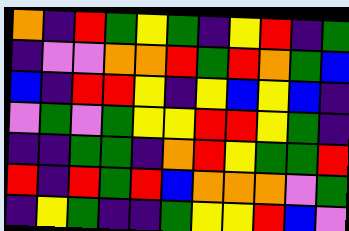[["orange", "indigo", "red", "green", "yellow", "green", "indigo", "yellow", "red", "indigo", "green"], ["indigo", "violet", "violet", "orange", "orange", "red", "green", "red", "orange", "green", "blue"], ["blue", "indigo", "red", "red", "yellow", "indigo", "yellow", "blue", "yellow", "blue", "indigo"], ["violet", "green", "violet", "green", "yellow", "yellow", "red", "red", "yellow", "green", "indigo"], ["indigo", "indigo", "green", "green", "indigo", "orange", "red", "yellow", "green", "green", "red"], ["red", "indigo", "red", "green", "red", "blue", "orange", "orange", "orange", "violet", "green"], ["indigo", "yellow", "green", "indigo", "indigo", "green", "yellow", "yellow", "red", "blue", "violet"]]